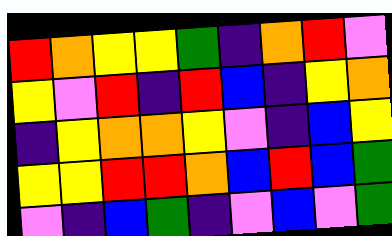[["red", "orange", "yellow", "yellow", "green", "indigo", "orange", "red", "violet"], ["yellow", "violet", "red", "indigo", "red", "blue", "indigo", "yellow", "orange"], ["indigo", "yellow", "orange", "orange", "yellow", "violet", "indigo", "blue", "yellow"], ["yellow", "yellow", "red", "red", "orange", "blue", "red", "blue", "green"], ["violet", "indigo", "blue", "green", "indigo", "violet", "blue", "violet", "green"]]